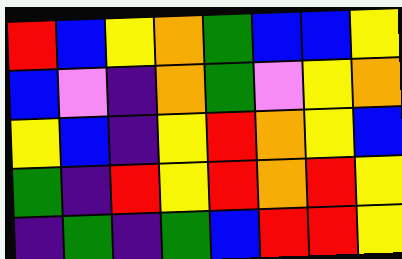[["red", "blue", "yellow", "orange", "green", "blue", "blue", "yellow"], ["blue", "violet", "indigo", "orange", "green", "violet", "yellow", "orange"], ["yellow", "blue", "indigo", "yellow", "red", "orange", "yellow", "blue"], ["green", "indigo", "red", "yellow", "red", "orange", "red", "yellow"], ["indigo", "green", "indigo", "green", "blue", "red", "red", "yellow"]]